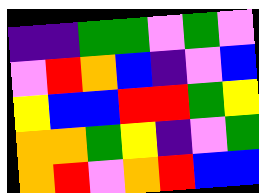[["indigo", "indigo", "green", "green", "violet", "green", "violet"], ["violet", "red", "orange", "blue", "indigo", "violet", "blue"], ["yellow", "blue", "blue", "red", "red", "green", "yellow"], ["orange", "orange", "green", "yellow", "indigo", "violet", "green"], ["orange", "red", "violet", "orange", "red", "blue", "blue"]]